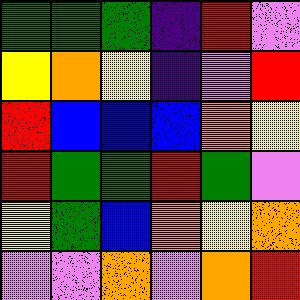[["green", "green", "green", "indigo", "red", "violet"], ["yellow", "orange", "yellow", "indigo", "violet", "red"], ["red", "blue", "blue", "blue", "orange", "yellow"], ["red", "green", "green", "red", "green", "violet"], ["yellow", "green", "blue", "orange", "yellow", "orange"], ["violet", "violet", "orange", "violet", "orange", "red"]]